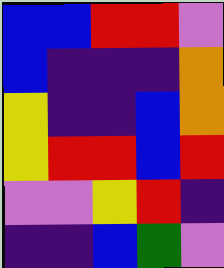[["blue", "blue", "red", "red", "violet"], ["blue", "indigo", "indigo", "indigo", "orange"], ["yellow", "indigo", "indigo", "blue", "orange"], ["yellow", "red", "red", "blue", "red"], ["violet", "violet", "yellow", "red", "indigo"], ["indigo", "indigo", "blue", "green", "violet"]]